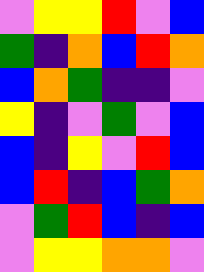[["violet", "yellow", "yellow", "red", "violet", "blue"], ["green", "indigo", "orange", "blue", "red", "orange"], ["blue", "orange", "green", "indigo", "indigo", "violet"], ["yellow", "indigo", "violet", "green", "violet", "blue"], ["blue", "indigo", "yellow", "violet", "red", "blue"], ["blue", "red", "indigo", "blue", "green", "orange"], ["violet", "green", "red", "blue", "indigo", "blue"], ["violet", "yellow", "yellow", "orange", "orange", "violet"]]